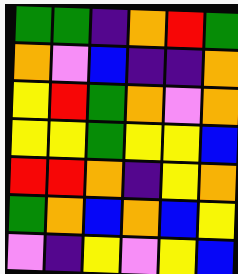[["green", "green", "indigo", "orange", "red", "green"], ["orange", "violet", "blue", "indigo", "indigo", "orange"], ["yellow", "red", "green", "orange", "violet", "orange"], ["yellow", "yellow", "green", "yellow", "yellow", "blue"], ["red", "red", "orange", "indigo", "yellow", "orange"], ["green", "orange", "blue", "orange", "blue", "yellow"], ["violet", "indigo", "yellow", "violet", "yellow", "blue"]]